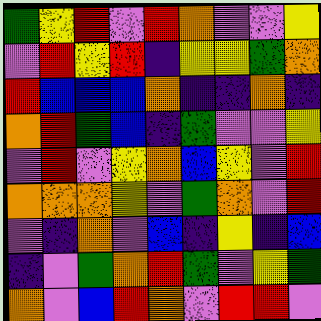[["green", "yellow", "red", "violet", "red", "orange", "violet", "violet", "yellow"], ["violet", "red", "yellow", "red", "indigo", "yellow", "yellow", "green", "orange"], ["red", "blue", "blue", "blue", "orange", "indigo", "indigo", "orange", "indigo"], ["orange", "red", "green", "blue", "indigo", "green", "violet", "violet", "yellow"], ["violet", "red", "violet", "yellow", "orange", "blue", "yellow", "violet", "red"], ["orange", "orange", "orange", "yellow", "violet", "green", "orange", "violet", "red"], ["violet", "indigo", "orange", "violet", "blue", "indigo", "yellow", "indigo", "blue"], ["indigo", "violet", "green", "orange", "red", "green", "violet", "yellow", "green"], ["orange", "violet", "blue", "red", "orange", "violet", "red", "red", "violet"]]